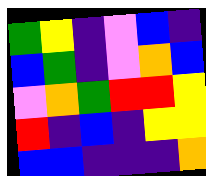[["green", "yellow", "indigo", "violet", "blue", "indigo"], ["blue", "green", "indigo", "violet", "orange", "blue"], ["violet", "orange", "green", "red", "red", "yellow"], ["red", "indigo", "blue", "indigo", "yellow", "yellow"], ["blue", "blue", "indigo", "indigo", "indigo", "orange"]]